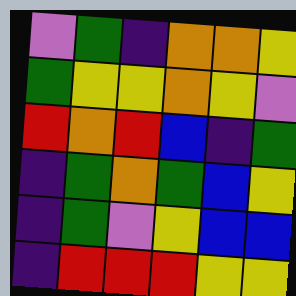[["violet", "green", "indigo", "orange", "orange", "yellow"], ["green", "yellow", "yellow", "orange", "yellow", "violet"], ["red", "orange", "red", "blue", "indigo", "green"], ["indigo", "green", "orange", "green", "blue", "yellow"], ["indigo", "green", "violet", "yellow", "blue", "blue"], ["indigo", "red", "red", "red", "yellow", "yellow"]]